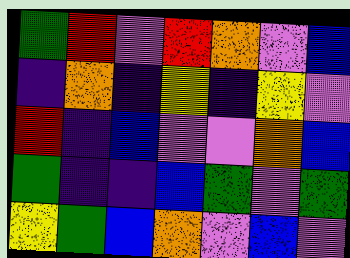[["green", "red", "violet", "red", "orange", "violet", "blue"], ["indigo", "orange", "indigo", "yellow", "indigo", "yellow", "violet"], ["red", "indigo", "blue", "violet", "violet", "orange", "blue"], ["green", "indigo", "indigo", "blue", "green", "violet", "green"], ["yellow", "green", "blue", "orange", "violet", "blue", "violet"]]